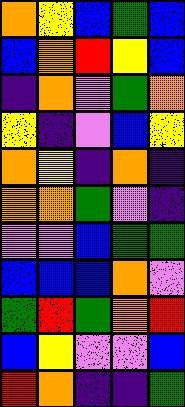[["orange", "yellow", "blue", "green", "blue"], ["blue", "orange", "red", "yellow", "blue"], ["indigo", "orange", "violet", "green", "orange"], ["yellow", "indigo", "violet", "blue", "yellow"], ["orange", "yellow", "indigo", "orange", "indigo"], ["orange", "orange", "green", "violet", "indigo"], ["violet", "violet", "blue", "green", "green"], ["blue", "blue", "blue", "orange", "violet"], ["green", "red", "green", "orange", "red"], ["blue", "yellow", "violet", "violet", "blue"], ["red", "orange", "indigo", "indigo", "green"]]